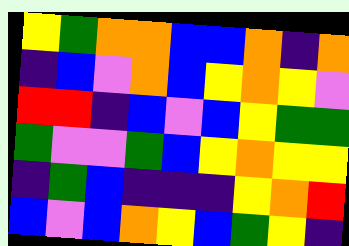[["yellow", "green", "orange", "orange", "blue", "blue", "orange", "indigo", "orange"], ["indigo", "blue", "violet", "orange", "blue", "yellow", "orange", "yellow", "violet"], ["red", "red", "indigo", "blue", "violet", "blue", "yellow", "green", "green"], ["green", "violet", "violet", "green", "blue", "yellow", "orange", "yellow", "yellow"], ["indigo", "green", "blue", "indigo", "indigo", "indigo", "yellow", "orange", "red"], ["blue", "violet", "blue", "orange", "yellow", "blue", "green", "yellow", "indigo"]]